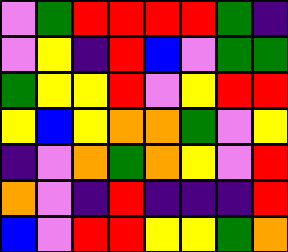[["violet", "green", "red", "red", "red", "red", "green", "indigo"], ["violet", "yellow", "indigo", "red", "blue", "violet", "green", "green"], ["green", "yellow", "yellow", "red", "violet", "yellow", "red", "red"], ["yellow", "blue", "yellow", "orange", "orange", "green", "violet", "yellow"], ["indigo", "violet", "orange", "green", "orange", "yellow", "violet", "red"], ["orange", "violet", "indigo", "red", "indigo", "indigo", "indigo", "red"], ["blue", "violet", "red", "red", "yellow", "yellow", "green", "orange"]]